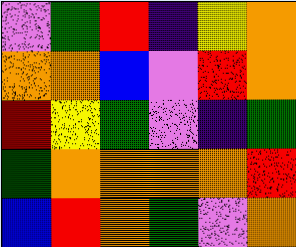[["violet", "green", "red", "indigo", "yellow", "orange"], ["orange", "orange", "blue", "violet", "red", "orange"], ["red", "yellow", "green", "violet", "indigo", "green"], ["green", "orange", "orange", "orange", "orange", "red"], ["blue", "red", "orange", "green", "violet", "orange"]]